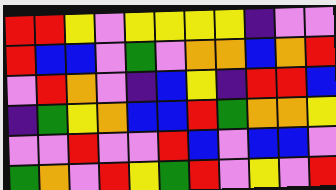[["red", "red", "yellow", "violet", "yellow", "yellow", "yellow", "yellow", "indigo", "violet", "violet"], ["red", "blue", "blue", "violet", "green", "violet", "orange", "orange", "blue", "orange", "red"], ["violet", "red", "orange", "violet", "indigo", "blue", "yellow", "indigo", "red", "red", "blue"], ["indigo", "green", "yellow", "orange", "blue", "blue", "red", "green", "orange", "orange", "yellow"], ["violet", "violet", "red", "violet", "violet", "red", "blue", "violet", "blue", "blue", "violet"], ["green", "orange", "violet", "red", "yellow", "green", "red", "violet", "yellow", "violet", "red"]]